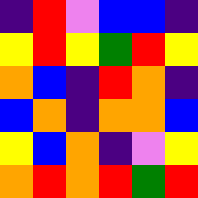[["indigo", "red", "violet", "blue", "blue", "indigo"], ["yellow", "red", "yellow", "green", "red", "yellow"], ["orange", "blue", "indigo", "red", "orange", "indigo"], ["blue", "orange", "indigo", "orange", "orange", "blue"], ["yellow", "blue", "orange", "indigo", "violet", "yellow"], ["orange", "red", "orange", "red", "green", "red"]]